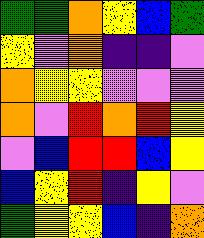[["green", "green", "orange", "yellow", "blue", "green"], ["yellow", "violet", "orange", "indigo", "indigo", "violet"], ["orange", "yellow", "yellow", "violet", "violet", "violet"], ["orange", "violet", "red", "orange", "red", "yellow"], ["violet", "blue", "red", "red", "blue", "yellow"], ["blue", "yellow", "red", "indigo", "yellow", "violet"], ["green", "yellow", "yellow", "blue", "indigo", "orange"]]